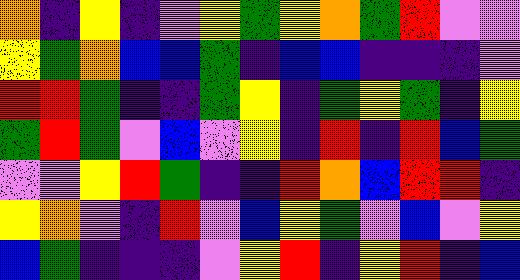[["orange", "indigo", "yellow", "indigo", "violet", "yellow", "green", "yellow", "orange", "green", "red", "violet", "violet"], ["yellow", "green", "orange", "blue", "blue", "green", "indigo", "blue", "blue", "indigo", "indigo", "indigo", "violet"], ["red", "red", "green", "indigo", "indigo", "green", "yellow", "indigo", "green", "yellow", "green", "indigo", "yellow"], ["green", "red", "green", "violet", "blue", "violet", "yellow", "indigo", "red", "indigo", "red", "blue", "green"], ["violet", "violet", "yellow", "red", "green", "indigo", "indigo", "red", "orange", "blue", "red", "red", "indigo"], ["yellow", "orange", "violet", "indigo", "red", "violet", "blue", "yellow", "green", "violet", "blue", "violet", "yellow"], ["blue", "green", "indigo", "indigo", "indigo", "violet", "yellow", "red", "indigo", "yellow", "red", "indigo", "blue"]]